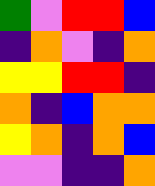[["green", "violet", "red", "red", "blue"], ["indigo", "orange", "violet", "indigo", "orange"], ["yellow", "yellow", "red", "red", "indigo"], ["orange", "indigo", "blue", "orange", "orange"], ["yellow", "orange", "indigo", "orange", "blue"], ["violet", "violet", "indigo", "indigo", "orange"]]